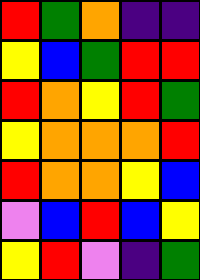[["red", "green", "orange", "indigo", "indigo"], ["yellow", "blue", "green", "red", "red"], ["red", "orange", "yellow", "red", "green"], ["yellow", "orange", "orange", "orange", "red"], ["red", "orange", "orange", "yellow", "blue"], ["violet", "blue", "red", "blue", "yellow"], ["yellow", "red", "violet", "indigo", "green"]]